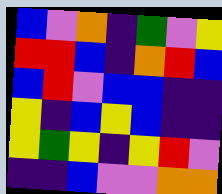[["blue", "violet", "orange", "indigo", "green", "violet", "yellow"], ["red", "red", "blue", "indigo", "orange", "red", "blue"], ["blue", "red", "violet", "blue", "blue", "indigo", "indigo"], ["yellow", "indigo", "blue", "yellow", "blue", "indigo", "indigo"], ["yellow", "green", "yellow", "indigo", "yellow", "red", "violet"], ["indigo", "indigo", "blue", "violet", "violet", "orange", "orange"]]